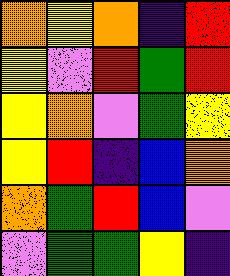[["orange", "yellow", "orange", "indigo", "red"], ["yellow", "violet", "red", "green", "red"], ["yellow", "orange", "violet", "green", "yellow"], ["yellow", "red", "indigo", "blue", "orange"], ["orange", "green", "red", "blue", "violet"], ["violet", "green", "green", "yellow", "indigo"]]